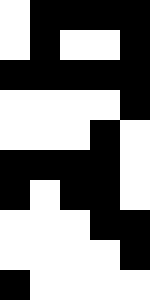[["white", "black", "black", "black", "black"], ["white", "black", "white", "white", "black"], ["black", "black", "black", "black", "black"], ["white", "white", "white", "white", "black"], ["white", "white", "white", "black", "white"], ["black", "black", "black", "black", "white"], ["black", "white", "black", "black", "white"], ["white", "white", "white", "black", "black"], ["white", "white", "white", "white", "black"], ["black", "white", "white", "white", "white"]]